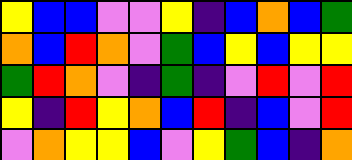[["yellow", "blue", "blue", "violet", "violet", "yellow", "indigo", "blue", "orange", "blue", "green"], ["orange", "blue", "red", "orange", "violet", "green", "blue", "yellow", "blue", "yellow", "yellow"], ["green", "red", "orange", "violet", "indigo", "green", "indigo", "violet", "red", "violet", "red"], ["yellow", "indigo", "red", "yellow", "orange", "blue", "red", "indigo", "blue", "violet", "red"], ["violet", "orange", "yellow", "yellow", "blue", "violet", "yellow", "green", "blue", "indigo", "orange"]]